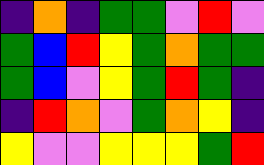[["indigo", "orange", "indigo", "green", "green", "violet", "red", "violet"], ["green", "blue", "red", "yellow", "green", "orange", "green", "green"], ["green", "blue", "violet", "yellow", "green", "red", "green", "indigo"], ["indigo", "red", "orange", "violet", "green", "orange", "yellow", "indigo"], ["yellow", "violet", "violet", "yellow", "yellow", "yellow", "green", "red"]]